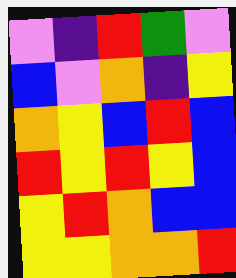[["violet", "indigo", "red", "green", "violet"], ["blue", "violet", "orange", "indigo", "yellow"], ["orange", "yellow", "blue", "red", "blue"], ["red", "yellow", "red", "yellow", "blue"], ["yellow", "red", "orange", "blue", "blue"], ["yellow", "yellow", "orange", "orange", "red"]]